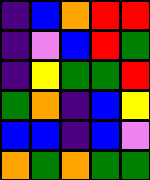[["indigo", "blue", "orange", "red", "red"], ["indigo", "violet", "blue", "red", "green"], ["indigo", "yellow", "green", "green", "red"], ["green", "orange", "indigo", "blue", "yellow"], ["blue", "blue", "indigo", "blue", "violet"], ["orange", "green", "orange", "green", "green"]]